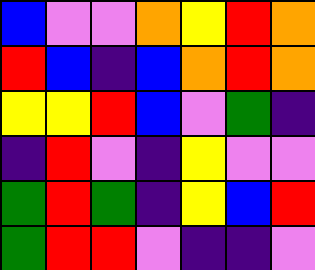[["blue", "violet", "violet", "orange", "yellow", "red", "orange"], ["red", "blue", "indigo", "blue", "orange", "red", "orange"], ["yellow", "yellow", "red", "blue", "violet", "green", "indigo"], ["indigo", "red", "violet", "indigo", "yellow", "violet", "violet"], ["green", "red", "green", "indigo", "yellow", "blue", "red"], ["green", "red", "red", "violet", "indigo", "indigo", "violet"]]